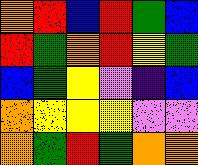[["orange", "red", "blue", "red", "green", "blue"], ["red", "green", "orange", "red", "yellow", "green"], ["blue", "green", "yellow", "violet", "indigo", "blue"], ["orange", "yellow", "yellow", "yellow", "violet", "violet"], ["orange", "green", "red", "green", "orange", "orange"]]